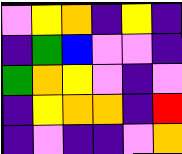[["violet", "yellow", "orange", "indigo", "yellow", "indigo"], ["indigo", "green", "blue", "violet", "violet", "indigo"], ["green", "orange", "yellow", "violet", "indigo", "violet"], ["indigo", "yellow", "orange", "orange", "indigo", "red"], ["indigo", "violet", "indigo", "indigo", "violet", "orange"]]